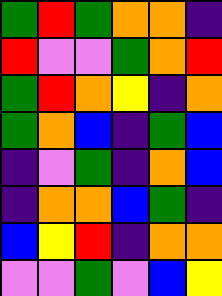[["green", "red", "green", "orange", "orange", "indigo"], ["red", "violet", "violet", "green", "orange", "red"], ["green", "red", "orange", "yellow", "indigo", "orange"], ["green", "orange", "blue", "indigo", "green", "blue"], ["indigo", "violet", "green", "indigo", "orange", "blue"], ["indigo", "orange", "orange", "blue", "green", "indigo"], ["blue", "yellow", "red", "indigo", "orange", "orange"], ["violet", "violet", "green", "violet", "blue", "yellow"]]